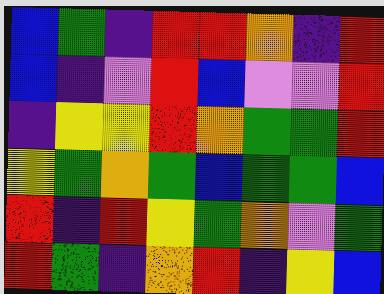[["blue", "green", "indigo", "red", "red", "orange", "indigo", "red"], ["blue", "indigo", "violet", "red", "blue", "violet", "violet", "red"], ["indigo", "yellow", "yellow", "red", "orange", "green", "green", "red"], ["yellow", "green", "orange", "green", "blue", "green", "green", "blue"], ["red", "indigo", "red", "yellow", "green", "orange", "violet", "green"], ["red", "green", "indigo", "orange", "red", "indigo", "yellow", "blue"]]